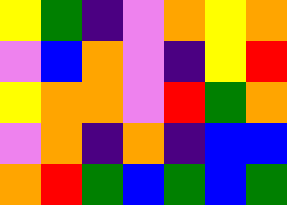[["yellow", "green", "indigo", "violet", "orange", "yellow", "orange"], ["violet", "blue", "orange", "violet", "indigo", "yellow", "red"], ["yellow", "orange", "orange", "violet", "red", "green", "orange"], ["violet", "orange", "indigo", "orange", "indigo", "blue", "blue"], ["orange", "red", "green", "blue", "green", "blue", "green"]]